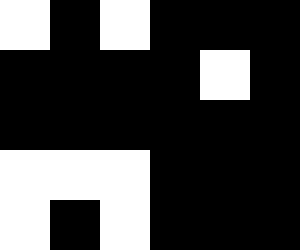[["white", "black", "white", "black", "black", "black"], ["black", "black", "black", "black", "white", "black"], ["black", "black", "black", "black", "black", "black"], ["white", "white", "white", "black", "black", "black"], ["white", "black", "white", "black", "black", "black"]]